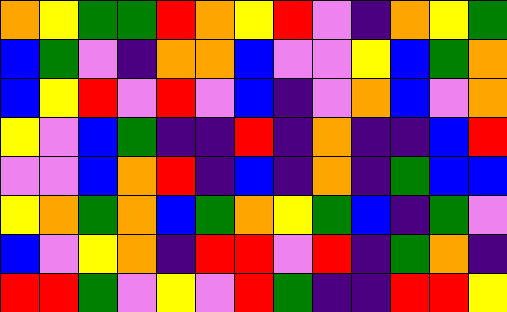[["orange", "yellow", "green", "green", "red", "orange", "yellow", "red", "violet", "indigo", "orange", "yellow", "green"], ["blue", "green", "violet", "indigo", "orange", "orange", "blue", "violet", "violet", "yellow", "blue", "green", "orange"], ["blue", "yellow", "red", "violet", "red", "violet", "blue", "indigo", "violet", "orange", "blue", "violet", "orange"], ["yellow", "violet", "blue", "green", "indigo", "indigo", "red", "indigo", "orange", "indigo", "indigo", "blue", "red"], ["violet", "violet", "blue", "orange", "red", "indigo", "blue", "indigo", "orange", "indigo", "green", "blue", "blue"], ["yellow", "orange", "green", "orange", "blue", "green", "orange", "yellow", "green", "blue", "indigo", "green", "violet"], ["blue", "violet", "yellow", "orange", "indigo", "red", "red", "violet", "red", "indigo", "green", "orange", "indigo"], ["red", "red", "green", "violet", "yellow", "violet", "red", "green", "indigo", "indigo", "red", "red", "yellow"]]